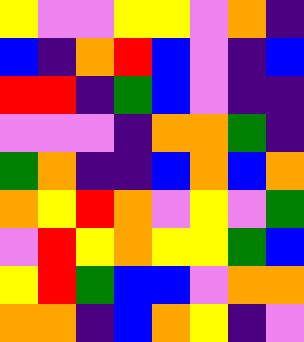[["yellow", "violet", "violet", "yellow", "yellow", "violet", "orange", "indigo"], ["blue", "indigo", "orange", "red", "blue", "violet", "indigo", "blue"], ["red", "red", "indigo", "green", "blue", "violet", "indigo", "indigo"], ["violet", "violet", "violet", "indigo", "orange", "orange", "green", "indigo"], ["green", "orange", "indigo", "indigo", "blue", "orange", "blue", "orange"], ["orange", "yellow", "red", "orange", "violet", "yellow", "violet", "green"], ["violet", "red", "yellow", "orange", "yellow", "yellow", "green", "blue"], ["yellow", "red", "green", "blue", "blue", "violet", "orange", "orange"], ["orange", "orange", "indigo", "blue", "orange", "yellow", "indigo", "violet"]]